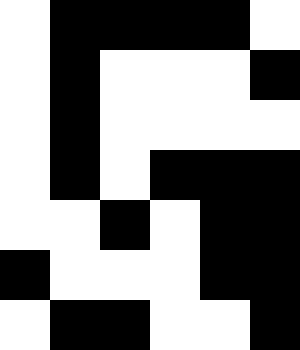[["white", "black", "black", "black", "black", "white"], ["white", "black", "white", "white", "white", "black"], ["white", "black", "white", "white", "white", "white"], ["white", "black", "white", "black", "black", "black"], ["white", "white", "black", "white", "black", "black"], ["black", "white", "white", "white", "black", "black"], ["white", "black", "black", "white", "white", "black"]]